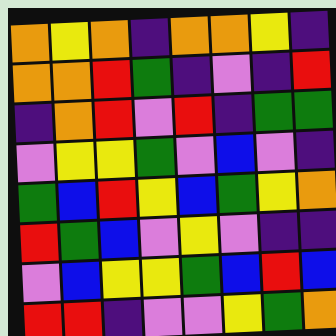[["orange", "yellow", "orange", "indigo", "orange", "orange", "yellow", "indigo"], ["orange", "orange", "red", "green", "indigo", "violet", "indigo", "red"], ["indigo", "orange", "red", "violet", "red", "indigo", "green", "green"], ["violet", "yellow", "yellow", "green", "violet", "blue", "violet", "indigo"], ["green", "blue", "red", "yellow", "blue", "green", "yellow", "orange"], ["red", "green", "blue", "violet", "yellow", "violet", "indigo", "indigo"], ["violet", "blue", "yellow", "yellow", "green", "blue", "red", "blue"], ["red", "red", "indigo", "violet", "violet", "yellow", "green", "orange"]]